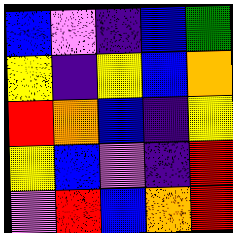[["blue", "violet", "indigo", "blue", "green"], ["yellow", "indigo", "yellow", "blue", "orange"], ["red", "orange", "blue", "indigo", "yellow"], ["yellow", "blue", "violet", "indigo", "red"], ["violet", "red", "blue", "orange", "red"]]